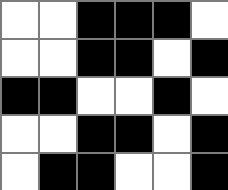[["white", "white", "black", "black", "black", "white"], ["white", "white", "black", "black", "white", "black"], ["black", "black", "white", "white", "black", "white"], ["white", "white", "black", "black", "white", "black"], ["white", "black", "black", "white", "white", "black"]]